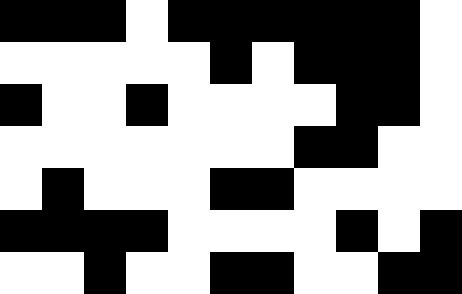[["black", "black", "black", "white", "black", "black", "black", "black", "black", "black", "white"], ["white", "white", "white", "white", "white", "black", "white", "black", "black", "black", "white"], ["black", "white", "white", "black", "white", "white", "white", "white", "black", "black", "white"], ["white", "white", "white", "white", "white", "white", "white", "black", "black", "white", "white"], ["white", "black", "white", "white", "white", "black", "black", "white", "white", "white", "white"], ["black", "black", "black", "black", "white", "white", "white", "white", "black", "white", "black"], ["white", "white", "black", "white", "white", "black", "black", "white", "white", "black", "black"]]